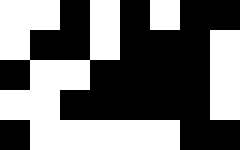[["white", "white", "black", "white", "black", "white", "black", "black"], ["white", "black", "black", "white", "black", "black", "black", "white"], ["black", "white", "white", "black", "black", "black", "black", "white"], ["white", "white", "black", "black", "black", "black", "black", "white"], ["black", "white", "white", "white", "white", "white", "black", "black"]]